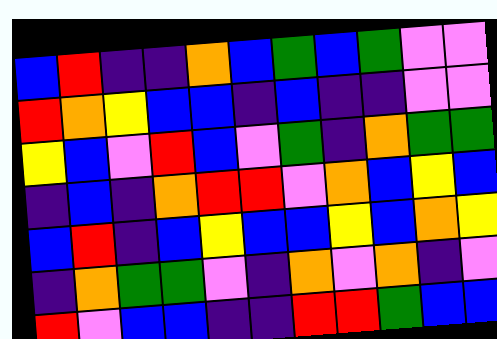[["blue", "red", "indigo", "indigo", "orange", "blue", "green", "blue", "green", "violet", "violet"], ["red", "orange", "yellow", "blue", "blue", "indigo", "blue", "indigo", "indigo", "violet", "violet"], ["yellow", "blue", "violet", "red", "blue", "violet", "green", "indigo", "orange", "green", "green"], ["indigo", "blue", "indigo", "orange", "red", "red", "violet", "orange", "blue", "yellow", "blue"], ["blue", "red", "indigo", "blue", "yellow", "blue", "blue", "yellow", "blue", "orange", "yellow"], ["indigo", "orange", "green", "green", "violet", "indigo", "orange", "violet", "orange", "indigo", "violet"], ["red", "violet", "blue", "blue", "indigo", "indigo", "red", "red", "green", "blue", "blue"]]